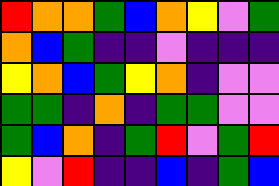[["red", "orange", "orange", "green", "blue", "orange", "yellow", "violet", "green"], ["orange", "blue", "green", "indigo", "indigo", "violet", "indigo", "indigo", "indigo"], ["yellow", "orange", "blue", "green", "yellow", "orange", "indigo", "violet", "violet"], ["green", "green", "indigo", "orange", "indigo", "green", "green", "violet", "violet"], ["green", "blue", "orange", "indigo", "green", "red", "violet", "green", "red"], ["yellow", "violet", "red", "indigo", "indigo", "blue", "indigo", "green", "blue"]]